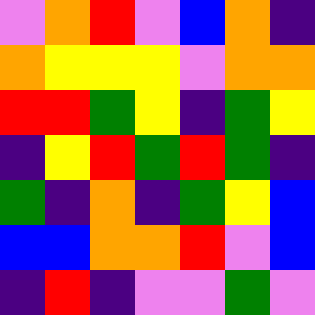[["violet", "orange", "red", "violet", "blue", "orange", "indigo"], ["orange", "yellow", "yellow", "yellow", "violet", "orange", "orange"], ["red", "red", "green", "yellow", "indigo", "green", "yellow"], ["indigo", "yellow", "red", "green", "red", "green", "indigo"], ["green", "indigo", "orange", "indigo", "green", "yellow", "blue"], ["blue", "blue", "orange", "orange", "red", "violet", "blue"], ["indigo", "red", "indigo", "violet", "violet", "green", "violet"]]